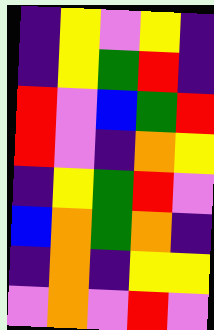[["indigo", "yellow", "violet", "yellow", "indigo"], ["indigo", "yellow", "green", "red", "indigo"], ["red", "violet", "blue", "green", "red"], ["red", "violet", "indigo", "orange", "yellow"], ["indigo", "yellow", "green", "red", "violet"], ["blue", "orange", "green", "orange", "indigo"], ["indigo", "orange", "indigo", "yellow", "yellow"], ["violet", "orange", "violet", "red", "violet"]]